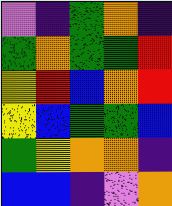[["violet", "indigo", "green", "orange", "indigo"], ["green", "orange", "green", "green", "red"], ["yellow", "red", "blue", "orange", "red"], ["yellow", "blue", "green", "green", "blue"], ["green", "yellow", "orange", "orange", "indigo"], ["blue", "blue", "indigo", "violet", "orange"]]